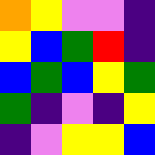[["orange", "yellow", "violet", "violet", "indigo"], ["yellow", "blue", "green", "red", "indigo"], ["blue", "green", "blue", "yellow", "green"], ["green", "indigo", "violet", "indigo", "yellow"], ["indigo", "violet", "yellow", "yellow", "blue"]]